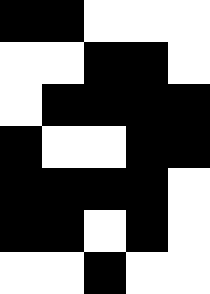[["black", "black", "white", "white", "white"], ["white", "white", "black", "black", "white"], ["white", "black", "black", "black", "black"], ["black", "white", "white", "black", "black"], ["black", "black", "black", "black", "white"], ["black", "black", "white", "black", "white"], ["white", "white", "black", "white", "white"]]